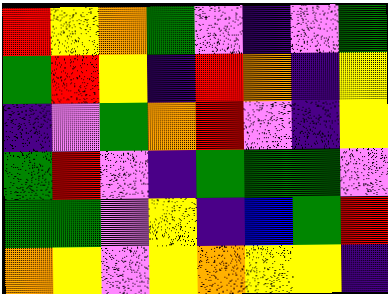[["red", "yellow", "orange", "green", "violet", "indigo", "violet", "green"], ["green", "red", "yellow", "indigo", "red", "orange", "indigo", "yellow"], ["indigo", "violet", "green", "orange", "red", "violet", "indigo", "yellow"], ["green", "red", "violet", "indigo", "green", "green", "green", "violet"], ["green", "green", "violet", "yellow", "indigo", "blue", "green", "red"], ["orange", "yellow", "violet", "yellow", "orange", "yellow", "yellow", "indigo"]]